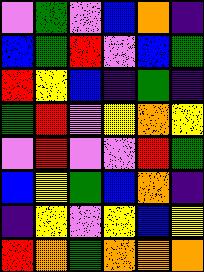[["violet", "green", "violet", "blue", "orange", "indigo"], ["blue", "green", "red", "violet", "blue", "green"], ["red", "yellow", "blue", "indigo", "green", "indigo"], ["green", "red", "violet", "yellow", "orange", "yellow"], ["violet", "red", "violet", "violet", "red", "green"], ["blue", "yellow", "green", "blue", "orange", "indigo"], ["indigo", "yellow", "violet", "yellow", "blue", "yellow"], ["red", "orange", "green", "orange", "orange", "orange"]]